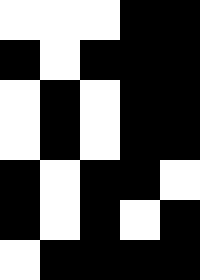[["white", "white", "white", "black", "black"], ["black", "white", "black", "black", "black"], ["white", "black", "white", "black", "black"], ["white", "black", "white", "black", "black"], ["black", "white", "black", "black", "white"], ["black", "white", "black", "white", "black"], ["white", "black", "black", "black", "black"]]